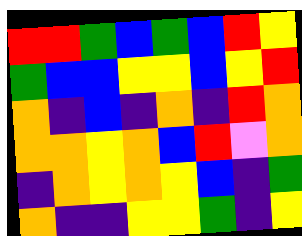[["red", "red", "green", "blue", "green", "blue", "red", "yellow"], ["green", "blue", "blue", "yellow", "yellow", "blue", "yellow", "red"], ["orange", "indigo", "blue", "indigo", "orange", "indigo", "red", "orange"], ["orange", "orange", "yellow", "orange", "blue", "red", "violet", "orange"], ["indigo", "orange", "yellow", "orange", "yellow", "blue", "indigo", "green"], ["orange", "indigo", "indigo", "yellow", "yellow", "green", "indigo", "yellow"]]